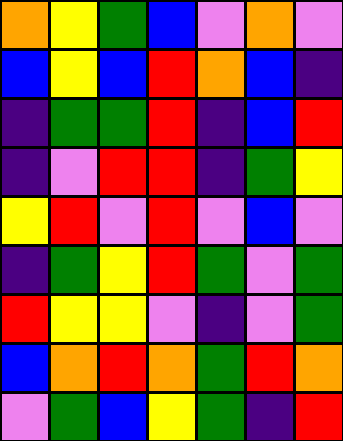[["orange", "yellow", "green", "blue", "violet", "orange", "violet"], ["blue", "yellow", "blue", "red", "orange", "blue", "indigo"], ["indigo", "green", "green", "red", "indigo", "blue", "red"], ["indigo", "violet", "red", "red", "indigo", "green", "yellow"], ["yellow", "red", "violet", "red", "violet", "blue", "violet"], ["indigo", "green", "yellow", "red", "green", "violet", "green"], ["red", "yellow", "yellow", "violet", "indigo", "violet", "green"], ["blue", "orange", "red", "orange", "green", "red", "orange"], ["violet", "green", "blue", "yellow", "green", "indigo", "red"]]